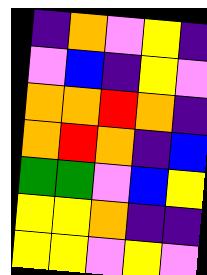[["indigo", "orange", "violet", "yellow", "indigo"], ["violet", "blue", "indigo", "yellow", "violet"], ["orange", "orange", "red", "orange", "indigo"], ["orange", "red", "orange", "indigo", "blue"], ["green", "green", "violet", "blue", "yellow"], ["yellow", "yellow", "orange", "indigo", "indigo"], ["yellow", "yellow", "violet", "yellow", "violet"]]